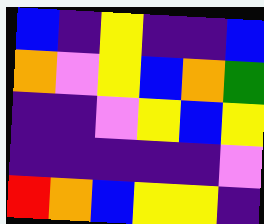[["blue", "indigo", "yellow", "indigo", "indigo", "blue"], ["orange", "violet", "yellow", "blue", "orange", "green"], ["indigo", "indigo", "violet", "yellow", "blue", "yellow"], ["indigo", "indigo", "indigo", "indigo", "indigo", "violet"], ["red", "orange", "blue", "yellow", "yellow", "indigo"]]